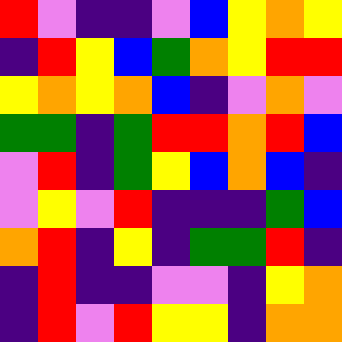[["red", "violet", "indigo", "indigo", "violet", "blue", "yellow", "orange", "yellow"], ["indigo", "red", "yellow", "blue", "green", "orange", "yellow", "red", "red"], ["yellow", "orange", "yellow", "orange", "blue", "indigo", "violet", "orange", "violet"], ["green", "green", "indigo", "green", "red", "red", "orange", "red", "blue"], ["violet", "red", "indigo", "green", "yellow", "blue", "orange", "blue", "indigo"], ["violet", "yellow", "violet", "red", "indigo", "indigo", "indigo", "green", "blue"], ["orange", "red", "indigo", "yellow", "indigo", "green", "green", "red", "indigo"], ["indigo", "red", "indigo", "indigo", "violet", "violet", "indigo", "yellow", "orange"], ["indigo", "red", "violet", "red", "yellow", "yellow", "indigo", "orange", "orange"]]